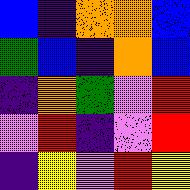[["blue", "indigo", "orange", "orange", "blue"], ["green", "blue", "indigo", "orange", "blue"], ["indigo", "orange", "green", "violet", "red"], ["violet", "red", "indigo", "violet", "red"], ["indigo", "yellow", "violet", "red", "yellow"]]